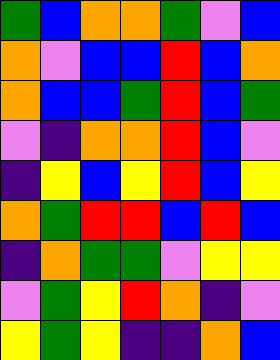[["green", "blue", "orange", "orange", "green", "violet", "blue"], ["orange", "violet", "blue", "blue", "red", "blue", "orange"], ["orange", "blue", "blue", "green", "red", "blue", "green"], ["violet", "indigo", "orange", "orange", "red", "blue", "violet"], ["indigo", "yellow", "blue", "yellow", "red", "blue", "yellow"], ["orange", "green", "red", "red", "blue", "red", "blue"], ["indigo", "orange", "green", "green", "violet", "yellow", "yellow"], ["violet", "green", "yellow", "red", "orange", "indigo", "violet"], ["yellow", "green", "yellow", "indigo", "indigo", "orange", "blue"]]